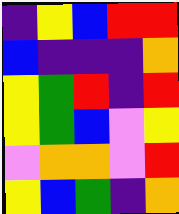[["indigo", "yellow", "blue", "red", "red"], ["blue", "indigo", "indigo", "indigo", "orange"], ["yellow", "green", "red", "indigo", "red"], ["yellow", "green", "blue", "violet", "yellow"], ["violet", "orange", "orange", "violet", "red"], ["yellow", "blue", "green", "indigo", "orange"]]